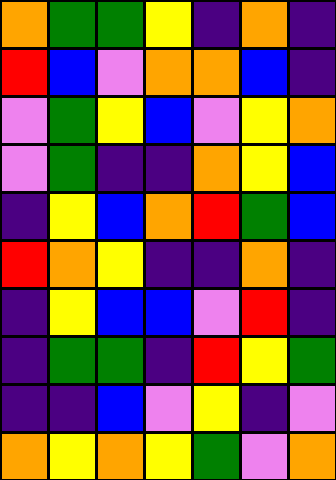[["orange", "green", "green", "yellow", "indigo", "orange", "indigo"], ["red", "blue", "violet", "orange", "orange", "blue", "indigo"], ["violet", "green", "yellow", "blue", "violet", "yellow", "orange"], ["violet", "green", "indigo", "indigo", "orange", "yellow", "blue"], ["indigo", "yellow", "blue", "orange", "red", "green", "blue"], ["red", "orange", "yellow", "indigo", "indigo", "orange", "indigo"], ["indigo", "yellow", "blue", "blue", "violet", "red", "indigo"], ["indigo", "green", "green", "indigo", "red", "yellow", "green"], ["indigo", "indigo", "blue", "violet", "yellow", "indigo", "violet"], ["orange", "yellow", "orange", "yellow", "green", "violet", "orange"]]